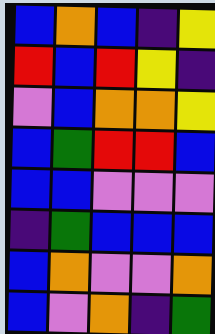[["blue", "orange", "blue", "indigo", "yellow"], ["red", "blue", "red", "yellow", "indigo"], ["violet", "blue", "orange", "orange", "yellow"], ["blue", "green", "red", "red", "blue"], ["blue", "blue", "violet", "violet", "violet"], ["indigo", "green", "blue", "blue", "blue"], ["blue", "orange", "violet", "violet", "orange"], ["blue", "violet", "orange", "indigo", "green"]]